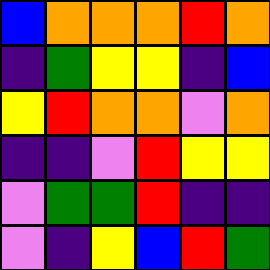[["blue", "orange", "orange", "orange", "red", "orange"], ["indigo", "green", "yellow", "yellow", "indigo", "blue"], ["yellow", "red", "orange", "orange", "violet", "orange"], ["indigo", "indigo", "violet", "red", "yellow", "yellow"], ["violet", "green", "green", "red", "indigo", "indigo"], ["violet", "indigo", "yellow", "blue", "red", "green"]]